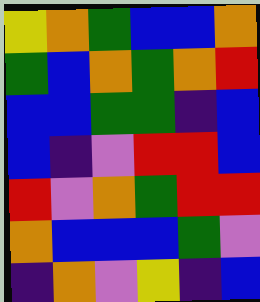[["yellow", "orange", "green", "blue", "blue", "orange"], ["green", "blue", "orange", "green", "orange", "red"], ["blue", "blue", "green", "green", "indigo", "blue"], ["blue", "indigo", "violet", "red", "red", "blue"], ["red", "violet", "orange", "green", "red", "red"], ["orange", "blue", "blue", "blue", "green", "violet"], ["indigo", "orange", "violet", "yellow", "indigo", "blue"]]